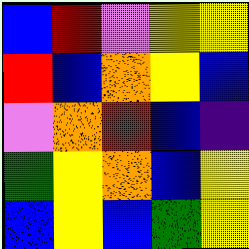[["blue", "red", "violet", "yellow", "yellow"], ["red", "blue", "orange", "yellow", "blue"], ["violet", "orange", "red", "blue", "indigo"], ["green", "yellow", "orange", "blue", "yellow"], ["blue", "yellow", "blue", "green", "yellow"]]